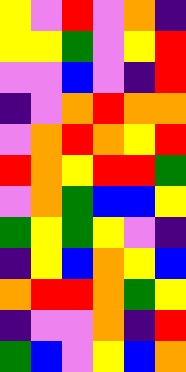[["yellow", "violet", "red", "violet", "orange", "indigo"], ["yellow", "yellow", "green", "violet", "yellow", "red"], ["violet", "violet", "blue", "violet", "indigo", "red"], ["indigo", "violet", "orange", "red", "orange", "orange"], ["violet", "orange", "red", "orange", "yellow", "red"], ["red", "orange", "yellow", "red", "red", "green"], ["violet", "orange", "green", "blue", "blue", "yellow"], ["green", "yellow", "green", "yellow", "violet", "indigo"], ["indigo", "yellow", "blue", "orange", "yellow", "blue"], ["orange", "red", "red", "orange", "green", "yellow"], ["indigo", "violet", "violet", "orange", "indigo", "red"], ["green", "blue", "violet", "yellow", "blue", "orange"]]